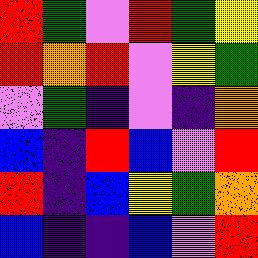[["red", "green", "violet", "red", "green", "yellow"], ["red", "orange", "red", "violet", "yellow", "green"], ["violet", "green", "indigo", "violet", "indigo", "orange"], ["blue", "indigo", "red", "blue", "violet", "red"], ["red", "indigo", "blue", "yellow", "green", "orange"], ["blue", "indigo", "indigo", "blue", "violet", "red"]]